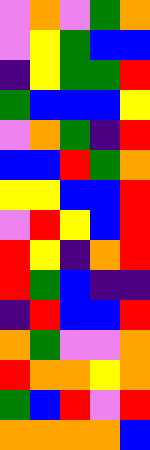[["violet", "orange", "violet", "green", "orange"], ["violet", "yellow", "green", "blue", "blue"], ["indigo", "yellow", "green", "green", "red"], ["green", "blue", "blue", "blue", "yellow"], ["violet", "orange", "green", "indigo", "red"], ["blue", "blue", "red", "green", "orange"], ["yellow", "yellow", "blue", "blue", "red"], ["violet", "red", "yellow", "blue", "red"], ["red", "yellow", "indigo", "orange", "red"], ["red", "green", "blue", "indigo", "indigo"], ["indigo", "red", "blue", "blue", "red"], ["orange", "green", "violet", "violet", "orange"], ["red", "orange", "orange", "yellow", "orange"], ["green", "blue", "red", "violet", "red"], ["orange", "orange", "orange", "orange", "blue"]]